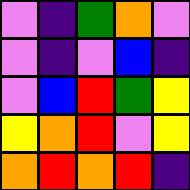[["violet", "indigo", "green", "orange", "violet"], ["violet", "indigo", "violet", "blue", "indigo"], ["violet", "blue", "red", "green", "yellow"], ["yellow", "orange", "red", "violet", "yellow"], ["orange", "red", "orange", "red", "indigo"]]